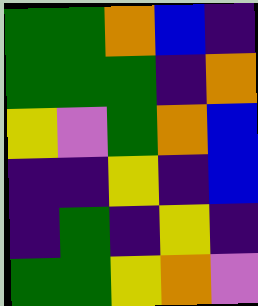[["green", "green", "orange", "blue", "indigo"], ["green", "green", "green", "indigo", "orange"], ["yellow", "violet", "green", "orange", "blue"], ["indigo", "indigo", "yellow", "indigo", "blue"], ["indigo", "green", "indigo", "yellow", "indigo"], ["green", "green", "yellow", "orange", "violet"]]